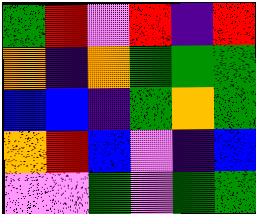[["green", "red", "violet", "red", "indigo", "red"], ["orange", "indigo", "orange", "green", "green", "green"], ["blue", "blue", "indigo", "green", "orange", "green"], ["orange", "red", "blue", "violet", "indigo", "blue"], ["violet", "violet", "green", "violet", "green", "green"]]